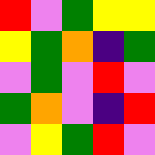[["red", "violet", "green", "yellow", "yellow"], ["yellow", "green", "orange", "indigo", "green"], ["violet", "green", "violet", "red", "violet"], ["green", "orange", "violet", "indigo", "red"], ["violet", "yellow", "green", "red", "violet"]]